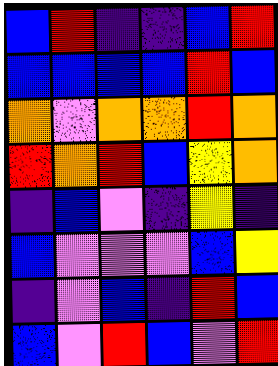[["blue", "red", "indigo", "indigo", "blue", "red"], ["blue", "blue", "blue", "blue", "red", "blue"], ["orange", "violet", "orange", "orange", "red", "orange"], ["red", "orange", "red", "blue", "yellow", "orange"], ["indigo", "blue", "violet", "indigo", "yellow", "indigo"], ["blue", "violet", "violet", "violet", "blue", "yellow"], ["indigo", "violet", "blue", "indigo", "red", "blue"], ["blue", "violet", "red", "blue", "violet", "red"]]